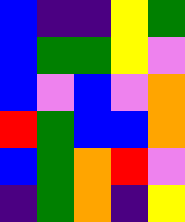[["blue", "indigo", "indigo", "yellow", "green"], ["blue", "green", "green", "yellow", "violet"], ["blue", "violet", "blue", "violet", "orange"], ["red", "green", "blue", "blue", "orange"], ["blue", "green", "orange", "red", "violet"], ["indigo", "green", "orange", "indigo", "yellow"]]